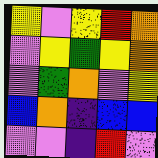[["yellow", "violet", "yellow", "red", "orange"], ["violet", "yellow", "green", "yellow", "orange"], ["violet", "green", "orange", "violet", "yellow"], ["blue", "orange", "indigo", "blue", "blue"], ["violet", "violet", "indigo", "red", "violet"]]